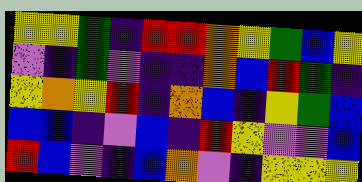[["yellow", "yellow", "green", "indigo", "red", "red", "orange", "yellow", "green", "blue", "yellow"], ["violet", "indigo", "green", "violet", "indigo", "indigo", "orange", "blue", "red", "green", "indigo"], ["yellow", "orange", "yellow", "red", "indigo", "orange", "blue", "indigo", "yellow", "green", "blue"], ["blue", "blue", "indigo", "violet", "blue", "indigo", "red", "yellow", "violet", "violet", "blue"], ["red", "blue", "violet", "indigo", "blue", "orange", "violet", "indigo", "yellow", "yellow", "yellow"]]